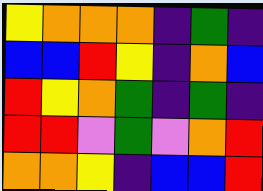[["yellow", "orange", "orange", "orange", "indigo", "green", "indigo"], ["blue", "blue", "red", "yellow", "indigo", "orange", "blue"], ["red", "yellow", "orange", "green", "indigo", "green", "indigo"], ["red", "red", "violet", "green", "violet", "orange", "red"], ["orange", "orange", "yellow", "indigo", "blue", "blue", "red"]]